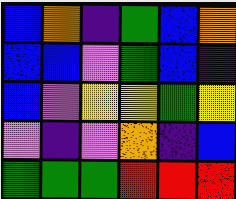[["blue", "orange", "indigo", "green", "blue", "orange"], ["blue", "blue", "violet", "green", "blue", "indigo"], ["blue", "violet", "yellow", "yellow", "green", "yellow"], ["violet", "indigo", "violet", "orange", "indigo", "blue"], ["green", "green", "green", "red", "red", "red"]]